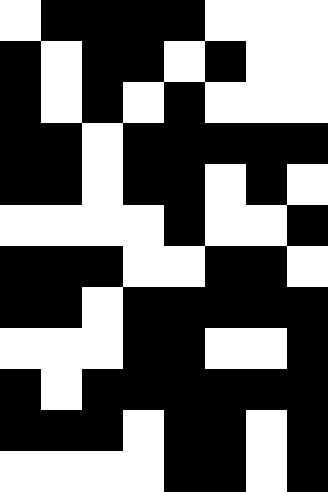[["white", "black", "black", "black", "black", "white", "white", "white"], ["black", "white", "black", "black", "white", "black", "white", "white"], ["black", "white", "black", "white", "black", "white", "white", "white"], ["black", "black", "white", "black", "black", "black", "black", "black"], ["black", "black", "white", "black", "black", "white", "black", "white"], ["white", "white", "white", "white", "black", "white", "white", "black"], ["black", "black", "black", "white", "white", "black", "black", "white"], ["black", "black", "white", "black", "black", "black", "black", "black"], ["white", "white", "white", "black", "black", "white", "white", "black"], ["black", "white", "black", "black", "black", "black", "black", "black"], ["black", "black", "black", "white", "black", "black", "white", "black"], ["white", "white", "white", "white", "black", "black", "white", "black"]]